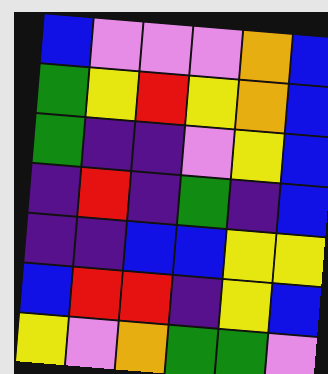[["blue", "violet", "violet", "violet", "orange", "blue"], ["green", "yellow", "red", "yellow", "orange", "blue"], ["green", "indigo", "indigo", "violet", "yellow", "blue"], ["indigo", "red", "indigo", "green", "indigo", "blue"], ["indigo", "indigo", "blue", "blue", "yellow", "yellow"], ["blue", "red", "red", "indigo", "yellow", "blue"], ["yellow", "violet", "orange", "green", "green", "violet"]]